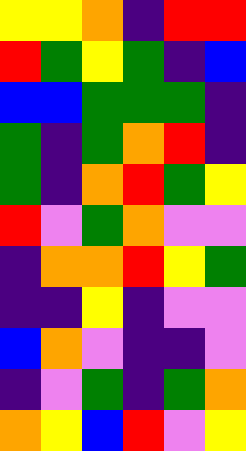[["yellow", "yellow", "orange", "indigo", "red", "red"], ["red", "green", "yellow", "green", "indigo", "blue"], ["blue", "blue", "green", "green", "green", "indigo"], ["green", "indigo", "green", "orange", "red", "indigo"], ["green", "indigo", "orange", "red", "green", "yellow"], ["red", "violet", "green", "orange", "violet", "violet"], ["indigo", "orange", "orange", "red", "yellow", "green"], ["indigo", "indigo", "yellow", "indigo", "violet", "violet"], ["blue", "orange", "violet", "indigo", "indigo", "violet"], ["indigo", "violet", "green", "indigo", "green", "orange"], ["orange", "yellow", "blue", "red", "violet", "yellow"]]